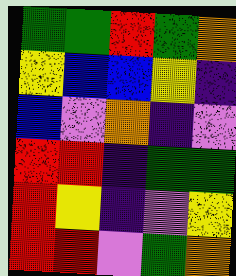[["green", "green", "red", "green", "orange"], ["yellow", "blue", "blue", "yellow", "indigo"], ["blue", "violet", "orange", "indigo", "violet"], ["red", "red", "indigo", "green", "green"], ["red", "yellow", "indigo", "violet", "yellow"], ["red", "red", "violet", "green", "orange"]]